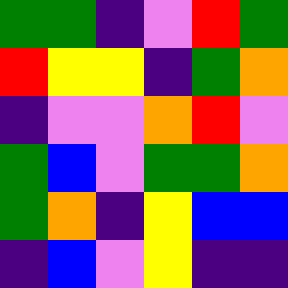[["green", "green", "indigo", "violet", "red", "green"], ["red", "yellow", "yellow", "indigo", "green", "orange"], ["indigo", "violet", "violet", "orange", "red", "violet"], ["green", "blue", "violet", "green", "green", "orange"], ["green", "orange", "indigo", "yellow", "blue", "blue"], ["indigo", "blue", "violet", "yellow", "indigo", "indigo"]]